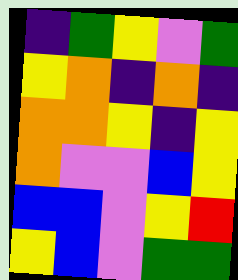[["indigo", "green", "yellow", "violet", "green"], ["yellow", "orange", "indigo", "orange", "indigo"], ["orange", "orange", "yellow", "indigo", "yellow"], ["orange", "violet", "violet", "blue", "yellow"], ["blue", "blue", "violet", "yellow", "red"], ["yellow", "blue", "violet", "green", "green"]]